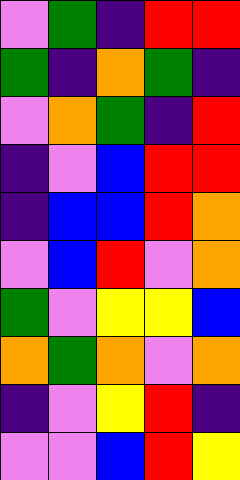[["violet", "green", "indigo", "red", "red"], ["green", "indigo", "orange", "green", "indigo"], ["violet", "orange", "green", "indigo", "red"], ["indigo", "violet", "blue", "red", "red"], ["indigo", "blue", "blue", "red", "orange"], ["violet", "blue", "red", "violet", "orange"], ["green", "violet", "yellow", "yellow", "blue"], ["orange", "green", "orange", "violet", "orange"], ["indigo", "violet", "yellow", "red", "indigo"], ["violet", "violet", "blue", "red", "yellow"]]